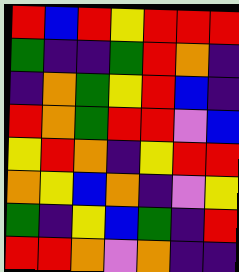[["red", "blue", "red", "yellow", "red", "red", "red"], ["green", "indigo", "indigo", "green", "red", "orange", "indigo"], ["indigo", "orange", "green", "yellow", "red", "blue", "indigo"], ["red", "orange", "green", "red", "red", "violet", "blue"], ["yellow", "red", "orange", "indigo", "yellow", "red", "red"], ["orange", "yellow", "blue", "orange", "indigo", "violet", "yellow"], ["green", "indigo", "yellow", "blue", "green", "indigo", "red"], ["red", "red", "orange", "violet", "orange", "indigo", "indigo"]]